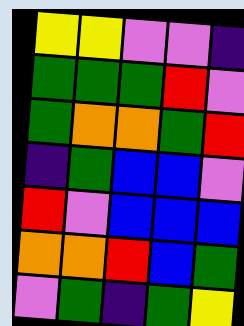[["yellow", "yellow", "violet", "violet", "indigo"], ["green", "green", "green", "red", "violet"], ["green", "orange", "orange", "green", "red"], ["indigo", "green", "blue", "blue", "violet"], ["red", "violet", "blue", "blue", "blue"], ["orange", "orange", "red", "blue", "green"], ["violet", "green", "indigo", "green", "yellow"]]